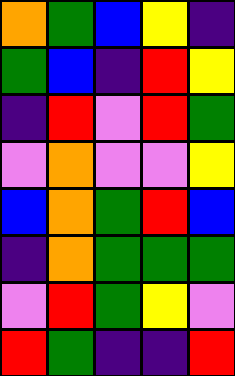[["orange", "green", "blue", "yellow", "indigo"], ["green", "blue", "indigo", "red", "yellow"], ["indigo", "red", "violet", "red", "green"], ["violet", "orange", "violet", "violet", "yellow"], ["blue", "orange", "green", "red", "blue"], ["indigo", "orange", "green", "green", "green"], ["violet", "red", "green", "yellow", "violet"], ["red", "green", "indigo", "indigo", "red"]]